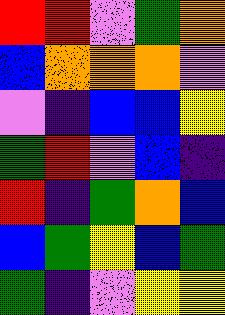[["red", "red", "violet", "green", "orange"], ["blue", "orange", "orange", "orange", "violet"], ["violet", "indigo", "blue", "blue", "yellow"], ["green", "red", "violet", "blue", "indigo"], ["red", "indigo", "green", "orange", "blue"], ["blue", "green", "yellow", "blue", "green"], ["green", "indigo", "violet", "yellow", "yellow"]]